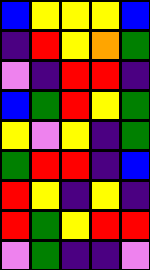[["blue", "yellow", "yellow", "yellow", "blue"], ["indigo", "red", "yellow", "orange", "green"], ["violet", "indigo", "red", "red", "indigo"], ["blue", "green", "red", "yellow", "green"], ["yellow", "violet", "yellow", "indigo", "green"], ["green", "red", "red", "indigo", "blue"], ["red", "yellow", "indigo", "yellow", "indigo"], ["red", "green", "yellow", "red", "red"], ["violet", "green", "indigo", "indigo", "violet"]]